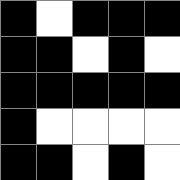[["black", "white", "black", "black", "black"], ["black", "black", "white", "black", "white"], ["black", "black", "black", "black", "black"], ["black", "white", "white", "white", "white"], ["black", "black", "white", "black", "white"]]